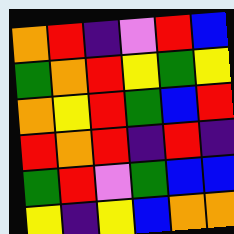[["orange", "red", "indigo", "violet", "red", "blue"], ["green", "orange", "red", "yellow", "green", "yellow"], ["orange", "yellow", "red", "green", "blue", "red"], ["red", "orange", "red", "indigo", "red", "indigo"], ["green", "red", "violet", "green", "blue", "blue"], ["yellow", "indigo", "yellow", "blue", "orange", "orange"]]